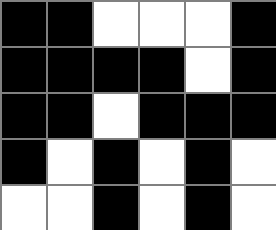[["black", "black", "white", "white", "white", "black"], ["black", "black", "black", "black", "white", "black"], ["black", "black", "white", "black", "black", "black"], ["black", "white", "black", "white", "black", "white"], ["white", "white", "black", "white", "black", "white"]]